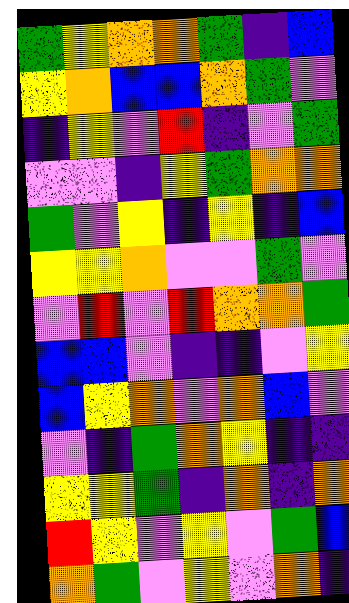[["green", "yellow", "orange", "orange", "green", "indigo", "blue"], ["yellow", "orange", "blue", "blue", "orange", "green", "violet"], ["indigo", "yellow", "violet", "red", "indigo", "violet", "green"], ["violet", "violet", "indigo", "yellow", "green", "orange", "orange"], ["green", "violet", "yellow", "indigo", "yellow", "indigo", "blue"], ["yellow", "yellow", "orange", "violet", "violet", "green", "violet"], ["violet", "red", "violet", "red", "orange", "orange", "green"], ["blue", "blue", "violet", "indigo", "indigo", "violet", "yellow"], ["blue", "yellow", "orange", "violet", "orange", "blue", "violet"], ["violet", "indigo", "green", "orange", "yellow", "indigo", "indigo"], ["yellow", "yellow", "green", "indigo", "orange", "indigo", "orange"], ["red", "yellow", "violet", "yellow", "violet", "green", "blue"], ["orange", "green", "violet", "yellow", "violet", "orange", "indigo"]]